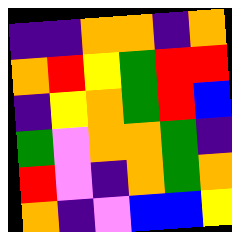[["indigo", "indigo", "orange", "orange", "indigo", "orange"], ["orange", "red", "yellow", "green", "red", "red"], ["indigo", "yellow", "orange", "green", "red", "blue"], ["green", "violet", "orange", "orange", "green", "indigo"], ["red", "violet", "indigo", "orange", "green", "orange"], ["orange", "indigo", "violet", "blue", "blue", "yellow"]]